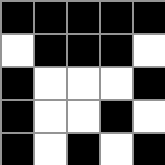[["black", "black", "black", "black", "black"], ["white", "black", "black", "black", "white"], ["black", "white", "white", "white", "black"], ["black", "white", "white", "black", "white"], ["black", "white", "black", "white", "black"]]